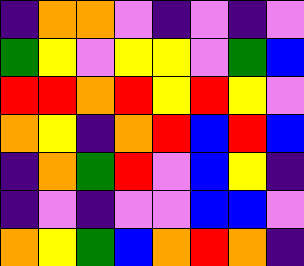[["indigo", "orange", "orange", "violet", "indigo", "violet", "indigo", "violet"], ["green", "yellow", "violet", "yellow", "yellow", "violet", "green", "blue"], ["red", "red", "orange", "red", "yellow", "red", "yellow", "violet"], ["orange", "yellow", "indigo", "orange", "red", "blue", "red", "blue"], ["indigo", "orange", "green", "red", "violet", "blue", "yellow", "indigo"], ["indigo", "violet", "indigo", "violet", "violet", "blue", "blue", "violet"], ["orange", "yellow", "green", "blue", "orange", "red", "orange", "indigo"]]